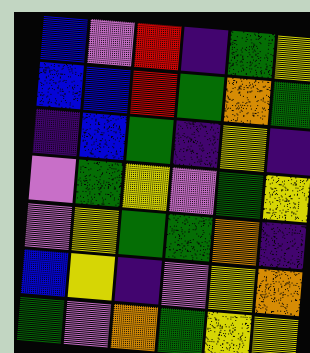[["blue", "violet", "red", "indigo", "green", "yellow"], ["blue", "blue", "red", "green", "orange", "green"], ["indigo", "blue", "green", "indigo", "yellow", "indigo"], ["violet", "green", "yellow", "violet", "green", "yellow"], ["violet", "yellow", "green", "green", "orange", "indigo"], ["blue", "yellow", "indigo", "violet", "yellow", "orange"], ["green", "violet", "orange", "green", "yellow", "yellow"]]